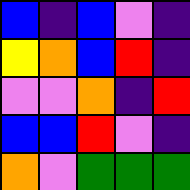[["blue", "indigo", "blue", "violet", "indigo"], ["yellow", "orange", "blue", "red", "indigo"], ["violet", "violet", "orange", "indigo", "red"], ["blue", "blue", "red", "violet", "indigo"], ["orange", "violet", "green", "green", "green"]]